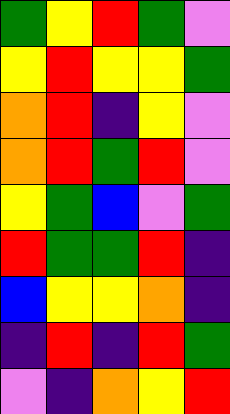[["green", "yellow", "red", "green", "violet"], ["yellow", "red", "yellow", "yellow", "green"], ["orange", "red", "indigo", "yellow", "violet"], ["orange", "red", "green", "red", "violet"], ["yellow", "green", "blue", "violet", "green"], ["red", "green", "green", "red", "indigo"], ["blue", "yellow", "yellow", "orange", "indigo"], ["indigo", "red", "indigo", "red", "green"], ["violet", "indigo", "orange", "yellow", "red"]]